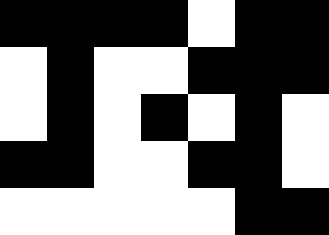[["black", "black", "black", "black", "white", "black", "black"], ["white", "black", "white", "white", "black", "black", "black"], ["white", "black", "white", "black", "white", "black", "white"], ["black", "black", "white", "white", "black", "black", "white"], ["white", "white", "white", "white", "white", "black", "black"]]